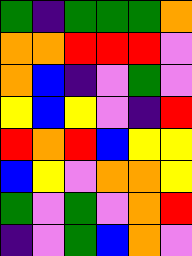[["green", "indigo", "green", "green", "green", "orange"], ["orange", "orange", "red", "red", "red", "violet"], ["orange", "blue", "indigo", "violet", "green", "violet"], ["yellow", "blue", "yellow", "violet", "indigo", "red"], ["red", "orange", "red", "blue", "yellow", "yellow"], ["blue", "yellow", "violet", "orange", "orange", "yellow"], ["green", "violet", "green", "violet", "orange", "red"], ["indigo", "violet", "green", "blue", "orange", "violet"]]